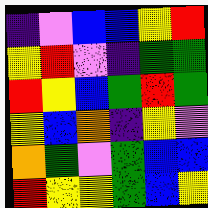[["indigo", "violet", "blue", "blue", "yellow", "red"], ["yellow", "red", "violet", "indigo", "green", "green"], ["red", "yellow", "blue", "green", "red", "green"], ["yellow", "blue", "orange", "indigo", "yellow", "violet"], ["orange", "green", "violet", "green", "blue", "blue"], ["red", "yellow", "yellow", "green", "blue", "yellow"]]